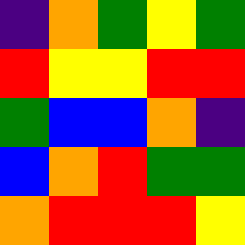[["indigo", "orange", "green", "yellow", "green"], ["red", "yellow", "yellow", "red", "red"], ["green", "blue", "blue", "orange", "indigo"], ["blue", "orange", "red", "green", "green"], ["orange", "red", "red", "red", "yellow"]]